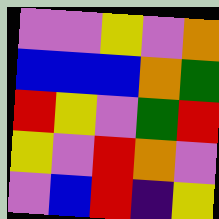[["violet", "violet", "yellow", "violet", "orange"], ["blue", "blue", "blue", "orange", "green"], ["red", "yellow", "violet", "green", "red"], ["yellow", "violet", "red", "orange", "violet"], ["violet", "blue", "red", "indigo", "yellow"]]